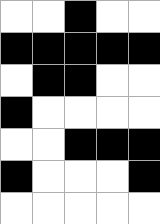[["white", "white", "black", "white", "white"], ["black", "black", "black", "black", "black"], ["white", "black", "black", "white", "white"], ["black", "white", "white", "white", "white"], ["white", "white", "black", "black", "black"], ["black", "white", "white", "white", "black"], ["white", "white", "white", "white", "white"]]